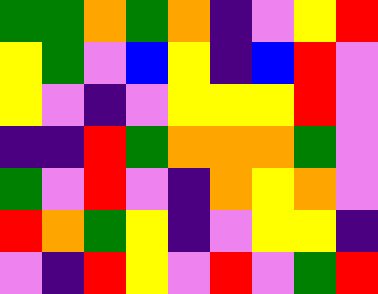[["green", "green", "orange", "green", "orange", "indigo", "violet", "yellow", "red"], ["yellow", "green", "violet", "blue", "yellow", "indigo", "blue", "red", "violet"], ["yellow", "violet", "indigo", "violet", "yellow", "yellow", "yellow", "red", "violet"], ["indigo", "indigo", "red", "green", "orange", "orange", "orange", "green", "violet"], ["green", "violet", "red", "violet", "indigo", "orange", "yellow", "orange", "violet"], ["red", "orange", "green", "yellow", "indigo", "violet", "yellow", "yellow", "indigo"], ["violet", "indigo", "red", "yellow", "violet", "red", "violet", "green", "red"]]